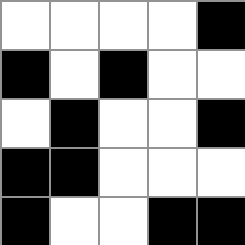[["white", "white", "white", "white", "black"], ["black", "white", "black", "white", "white"], ["white", "black", "white", "white", "black"], ["black", "black", "white", "white", "white"], ["black", "white", "white", "black", "black"]]